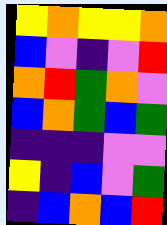[["yellow", "orange", "yellow", "yellow", "orange"], ["blue", "violet", "indigo", "violet", "red"], ["orange", "red", "green", "orange", "violet"], ["blue", "orange", "green", "blue", "green"], ["indigo", "indigo", "indigo", "violet", "violet"], ["yellow", "indigo", "blue", "violet", "green"], ["indigo", "blue", "orange", "blue", "red"]]